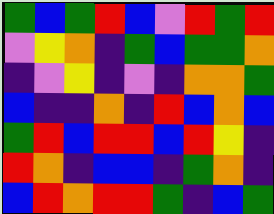[["green", "blue", "green", "red", "blue", "violet", "red", "green", "red"], ["violet", "yellow", "orange", "indigo", "green", "blue", "green", "green", "orange"], ["indigo", "violet", "yellow", "indigo", "violet", "indigo", "orange", "orange", "green"], ["blue", "indigo", "indigo", "orange", "indigo", "red", "blue", "orange", "blue"], ["green", "red", "blue", "red", "red", "blue", "red", "yellow", "indigo"], ["red", "orange", "indigo", "blue", "blue", "indigo", "green", "orange", "indigo"], ["blue", "red", "orange", "red", "red", "green", "indigo", "blue", "green"]]